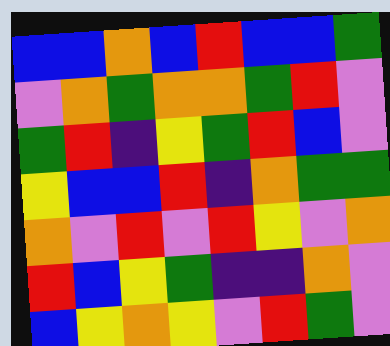[["blue", "blue", "orange", "blue", "red", "blue", "blue", "green"], ["violet", "orange", "green", "orange", "orange", "green", "red", "violet"], ["green", "red", "indigo", "yellow", "green", "red", "blue", "violet"], ["yellow", "blue", "blue", "red", "indigo", "orange", "green", "green"], ["orange", "violet", "red", "violet", "red", "yellow", "violet", "orange"], ["red", "blue", "yellow", "green", "indigo", "indigo", "orange", "violet"], ["blue", "yellow", "orange", "yellow", "violet", "red", "green", "violet"]]